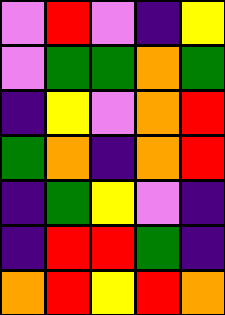[["violet", "red", "violet", "indigo", "yellow"], ["violet", "green", "green", "orange", "green"], ["indigo", "yellow", "violet", "orange", "red"], ["green", "orange", "indigo", "orange", "red"], ["indigo", "green", "yellow", "violet", "indigo"], ["indigo", "red", "red", "green", "indigo"], ["orange", "red", "yellow", "red", "orange"]]